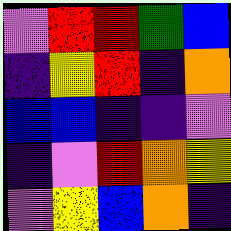[["violet", "red", "red", "green", "blue"], ["indigo", "yellow", "red", "indigo", "orange"], ["blue", "blue", "indigo", "indigo", "violet"], ["indigo", "violet", "red", "orange", "yellow"], ["violet", "yellow", "blue", "orange", "indigo"]]